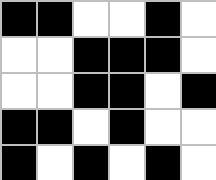[["black", "black", "white", "white", "black", "white"], ["white", "white", "black", "black", "black", "white"], ["white", "white", "black", "black", "white", "black"], ["black", "black", "white", "black", "white", "white"], ["black", "white", "black", "white", "black", "white"]]